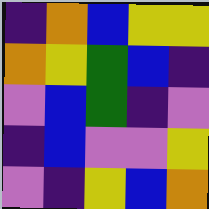[["indigo", "orange", "blue", "yellow", "yellow"], ["orange", "yellow", "green", "blue", "indigo"], ["violet", "blue", "green", "indigo", "violet"], ["indigo", "blue", "violet", "violet", "yellow"], ["violet", "indigo", "yellow", "blue", "orange"]]